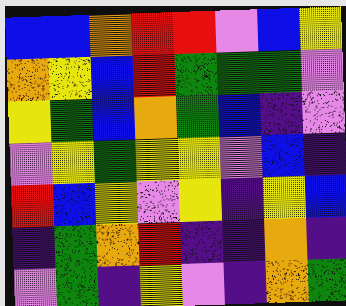[["blue", "blue", "orange", "red", "red", "violet", "blue", "yellow"], ["orange", "yellow", "blue", "red", "green", "green", "green", "violet"], ["yellow", "green", "blue", "orange", "green", "blue", "indigo", "violet"], ["violet", "yellow", "green", "yellow", "yellow", "violet", "blue", "indigo"], ["red", "blue", "yellow", "violet", "yellow", "indigo", "yellow", "blue"], ["indigo", "green", "orange", "red", "indigo", "indigo", "orange", "indigo"], ["violet", "green", "indigo", "yellow", "violet", "indigo", "orange", "green"]]